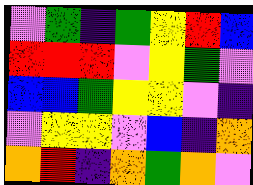[["violet", "green", "indigo", "green", "yellow", "red", "blue"], ["red", "red", "red", "violet", "yellow", "green", "violet"], ["blue", "blue", "green", "yellow", "yellow", "violet", "indigo"], ["violet", "yellow", "yellow", "violet", "blue", "indigo", "orange"], ["orange", "red", "indigo", "orange", "green", "orange", "violet"]]